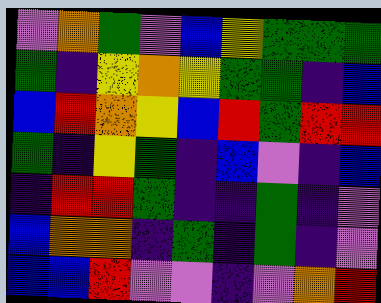[["violet", "orange", "green", "violet", "blue", "yellow", "green", "green", "green"], ["green", "indigo", "yellow", "orange", "yellow", "green", "green", "indigo", "blue"], ["blue", "red", "orange", "yellow", "blue", "red", "green", "red", "red"], ["green", "indigo", "yellow", "green", "indigo", "blue", "violet", "indigo", "blue"], ["indigo", "red", "red", "green", "indigo", "indigo", "green", "indigo", "violet"], ["blue", "orange", "orange", "indigo", "green", "indigo", "green", "indigo", "violet"], ["blue", "blue", "red", "violet", "violet", "indigo", "violet", "orange", "red"]]